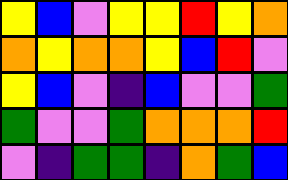[["yellow", "blue", "violet", "yellow", "yellow", "red", "yellow", "orange"], ["orange", "yellow", "orange", "orange", "yellow", "blue", "red", "violet"], ["yellow", "blue", "violet", "indigo", "blue", "violet", "violet", "green"], ["green", "violet", "violet", "green", "orange", "orange", "orange", "red"], ["violet", "indigo", "green", "green", "indigo", "orange", "green", "blue"]]